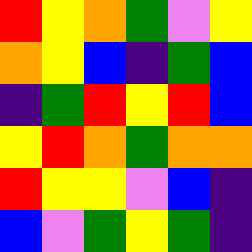[["red", "yellow", "orange", "green", "violet", "yellow"], ["orange", "yellow", "blue", "indigo", "green", "blue"], ["indigo", "green", "red", "yellow", "red", "blue"], ["yellow", "red", "orange", "green", "orange", "orange"], ["red", "yellow", "yellow", "violet", "blue", "indigo"], ["blue", "violet", "green", "yellow", "green", "indigo"]]